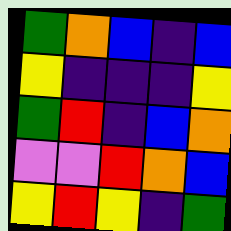[["green", "orange", "blue", "indigo", "blue"], ["yellow", "indigo", "indigo", "indigo", "yellow"], ["green", "red", "indigo", "blue", "orange"], ["violet", "violet", "red", "orange", "blue"], ["yellow", "red", "yellow", "indigo", "green"]]